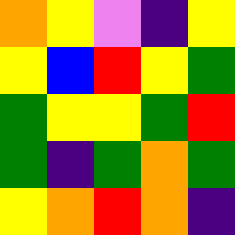[["orange", "yellow", "violet", "indigo", "yellow"], ["yellow", "blue", "red", "yellow", "green"], ["green", "yellow", "yellow", "green", "red"], ["green", "indigo", "green", "orange", "green"], ["yellow", "orange", "red", "orange", "indigo"]]